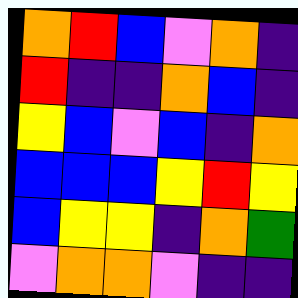[["orange", "red", "blue", "violet", "orange", "indigo"], ["red", "indigo", "indigo", "orange", "blue", "indigo"], ["yellow", "blue", "violet", "blue", "indigo", "orange"], ["blue", "blue", "blue", "yellow", "red", "yellow"], ["blue", "yellow", "yellow", "indigo", "orange", "green"], ["violet", "orange", "orange", "violet", "indigo", "indigo"]]